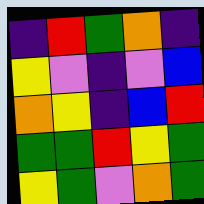[["indigo", "red", "green", "orange", "indigo"], ["yellow", "violet", "indigo", "violet", "blue"], ["orange", "yellow", "indigo", "blue", "red"], ["green", "green", "red", "yellow", "green"], ["yellow", "green", "violet", "orange", "green"]]